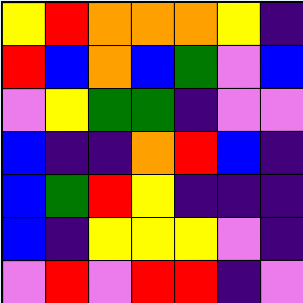[["yellow", "red", "orange", "orange", "orange", "yellow", "indigo"], ["red", "blue", "orange", "blue", "green", "violet", "blue"], ["violet", "yellow", "green", "green", "indigo", "violet", "violet"], ["blue", "indigo", "indigo", "orange", "red", "blue", "indigo"], ["blue", "green", "red", "yellow", "indigo", "indigo", "indigo"], ["blue", "indigo", "yellow", "yellow", "yellow", "violet", "indigo"], ["violet", "red", "violet", "red", "red", "indigo", "violet"]]